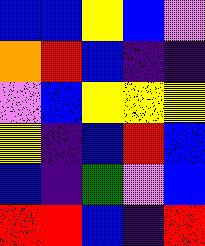[["blue", "blue", "yellow", "blue", "violet"], ["orange", "red", "blue", "indigo", "indigo"], ["violet", "blue", "yellow", "yellow", "yellow"], ["yellow", "indigo", "blue", "red", "blue"], ["blue", "indigo", "green", "violet", "blue"], ["red", "red", "blue", "indigo", "red"]]